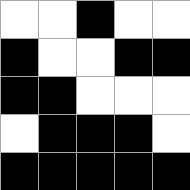[["white", "white", "black", "white", "white"], ["black", "white", "white", "black", "black"], ["black", "black", "white", "white", "white"], ["white", "black", "black", "black", "white"], ["black", "black", "black", "black", "black"]]